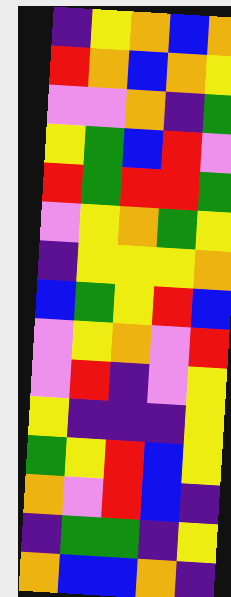[["indigo", "yellow", "orange", "blue", "orange"], ["red", "orange", "blue", "orange", "yellow"], ["violet", "violet", "orange", "indigo", "green"], ["yellow", "green", "blue", "red", "violet"], ["red", "green", "red", "red", "green"], ["violet", "yellow", "orange", "green", "yellow"], ["indigo", "yellow", "yellow", "yellow", "orange"], ["blue", "green", "yellow", "red", "blue"], ["violet", "yellow", "orange", "violet", "red"], ["violet", "red", "indigo", "violet", "yellow"], ["yellow", "indigo", "indigo", "indigo", "yellow"], ["green", "yellow", "red", "blue", "yellow"], ["orange", "violet", "red", "blue", "indigo"], ["indigo", "green", "green", "indigo", "yellow"], ["orange", "blue", "blue", "orange", "indigo"]]